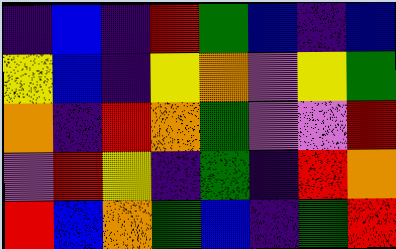[["indigo", "blue", "indigo", "red", "green", "blue", "indigo", "blue"], ["yellow", "blue", "indigo", "yellow", "orange", "violet", "yellow", "green"], ["orange", "indigo", "red", "orange", "green", "violet", "violet", "red"], ["violet", "red", "yellow", "indigo", "green", "indigo", "red", "orange"], ["red", "blue", "orange", "green", "blue", "indigo", "green", "red"]]